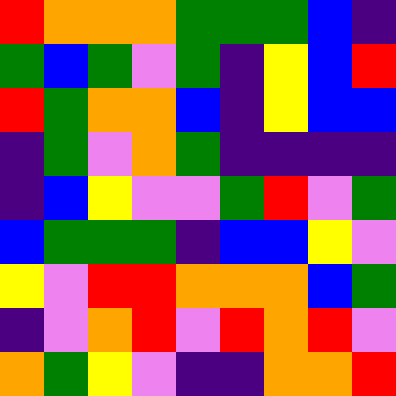[["red", "orange", "orange", "orange", "green", "green", "green", "blue", "indigo"], ["green", "blue", "green", "violet", "green", "indigo", "yellow", "blue", "red"], ["red", "green", "orange", "orange", "blue", "indigo", "yellow", "blue", "blue"], ["indigo", "green", "violet", "orange", "green", "indigo", "indigo", "indigo", "indigo"], ["indigo", "blue", "yellow", "violet", "violet", "green", "red", "violet", "green"], ["blue", "green", "green", "green", "indigo", "blue", "blue", "yellow", "violet"], ["yellow", "violet", "red", "red", "orange", "orange", "orange", "blue", "green"], ["indigo", "violet", "orange", "red", "violet", "red", "orange", "red", "violet"], ["orange", "green", "yellow", "violet", "indigo", "indigo", "orange", "orange", "red"]]